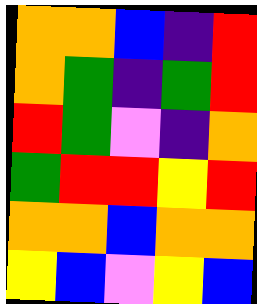[["orange", "orange", "blue", "indigo", "red"], ["orange", "green", "indigo", "green", "red"], ["red", "green", "violet", "indigo", "orange"], ["green", "red", "red", "yellow", "red"], ["orange", "orange", "blue", "orange", "orange"], ["yellow", "blue", "violet", "yellow", "blue"]]